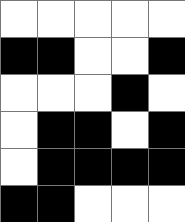[["white", "white", "white", "white", "white"], ["black", "black", "white", "white", "black"], ["white", "white", "white", "black", "white"], ["white", "black", "black", "white", "black"], ["white", "black", "black", "black", "black"], ["black", "black", "white", "white", "white"]]